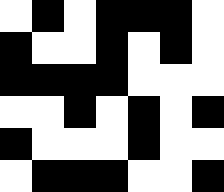[["white", "black", "white", "black", "black", "black", "white"], ["black", "white", "white", "black", "white", "black", "white"], ["black", "black", "black", "black", "white", "white", "white"], ["white", "white", "black", "white", "black", "white", "black"], ["black", "white", "white", "white", "black", "white", "white"], ["white", "black", "black", "black", "white", "white", "black"]]